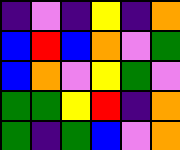[["indigo", "violet", "indigo", "yellow", "indigo", "orange"], ["blue", "red", "blue", "orange", "violet", "green"], ["blue", "orange", "violet", "yellow", "green", "violet"], ["green", "green", "yellow", "red", "indigo", "orange"], ["green", "indigo", "green", "blue", "violet", "orange"]]